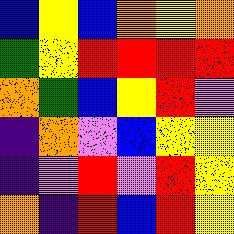[["blue", "yellow", "blue", "orange", "yellow", "orange"], ["green", "yellow", "red", "red", "red", "red"], ["orange", "green", "blue", "yellow", "red", "violet"], ["indigo", "orange", "violet", "blue", "yellow", "yellow"], ["indigo", "violet", "red", "violet", "red", "yellow"], ["orange", "indigo", "red", "blue", "red", "yellow"]]